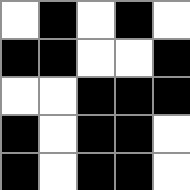[["white", "black", "white", "black", "white"], ["black", "black", "white", "white", "black"], ["white", "white", "black", "black", "black"], ["black", "white", "black", "black", "white"], ["black", "white", "black", "black", "white"]]